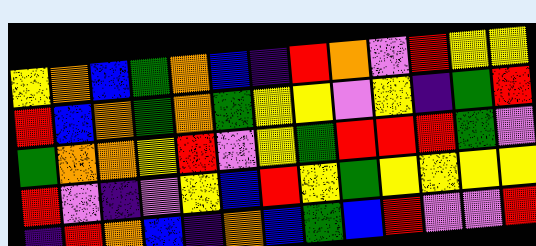[["yellow", "orange", "blue", "green", "orange", "blue", "indigo", "red", "orange", "violet", "red", "yellow", "yellow"], ["red", "blue", "orange", "green", "orange", "green", "yellow", "yellow", "violet", "yellow", "indigo", "green", "red"], ["green", "orange", "orange", "yellow", "red", "violet", "yellow", "green", "red", "red", "red", "green", "violet"], ["red", "violet", "indigo", "violet", "yellow", "blue", "red", "yellow", "green", "yellow", "yellow", "yellow", "yellow"], ["indigo", "red", "orange", "blue", "indigo", "orange", "blue", "green", "blue", "red", "violet", "violet", "red"]]